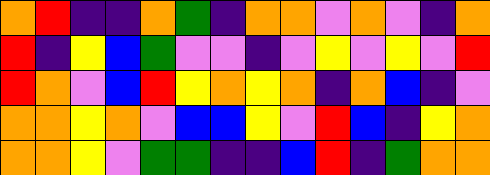[["orange", "red", "indigo", "indigo", "orange", "green", "indigo", "orange", "orange", "violet", "orange", "violet", "indigo", "orange"], ["red", "indigo", "yellow", "blue", "green", "violet", "violet", "indigo", "violet", "yellow", "violet", "yellow", "violet", "red"], ["red", "orange", "violet", "blue", "red", "yellow", "orange", "yellow", "orange", "indigo", "orange", "blue", "indigo", "violet"], ["orange", "orange", "yellow", "orange", "violet", "blue", "blue", "yellow", "violet", "red", "blue", "indigo", "yellow", "orange"], ["orange", "orange", "yellow", "violet", "green", "green", "indigo", "indigo", "blue", "red", "indigo", "green", "orange", "orange"]]